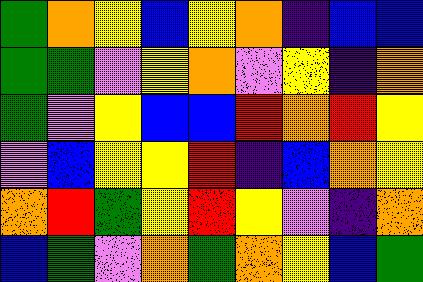[["green", "orange", "yellow", "blue", "yellow", "orange", "indigo", "blue", "blue"], ["green", "green", "violet", "yellow", "orange", "violet", "yellow", "indigo", "orange"], ["green", "violet", "yellow", "blue", "blue", "red", "orange", "red", "yellow"], ["violet", "blue", "yellow", "yellow", "red", "indigo", "blue", "orange", "yellow"], ["orange", "red", "green", "yellow", "red", "yellow", "violet", "indigo", "orange"], ["blue", "green", "violet", "orange", "green", "orange", "yellow", "blue", "green"]]